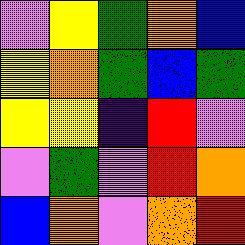[["violet", "yellow", "green", "orange", "blue"], ["yellow", "orange", "green", "blue", "green"], ["yellow", "yellow", "indigo", "red", "violet"], ["violet", "green", "violet", "red", "orange"], ["blue", "orange", "violet", "orange", "red"]]